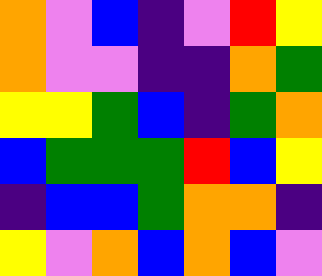[["orange", "violet", "blue", "indigo", "violet", "red", "yellow"], ["orange", "violet", "violet", "indigo", "indigo", "orange", "green"], ["yellow", "yellow", "green", "blue", "indigo", "green", "orange"], ["blue", "green", "green", "green", "red", "blue", "yellow"], ["indigo", "blue", "blue", "green", "orange", "orange", "indigo"], ["yellow", "violet", "orange", "blue", "orange", "blue", "violet"]]